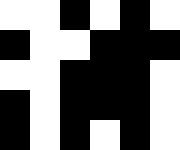[["white", "white", "black", "white", "black", "white"], ["black", "white", "white", "black", "black", "black"], ["white", "white", "black", "black", "black", "white"], ["black", "white", "black", "black", "black", "white"], ["black", "white", "black", "white", "black", "white"]]